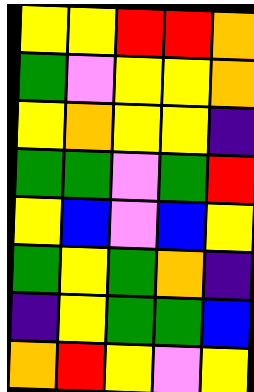[["yellow", "yellow", "red", "red", "orange"], ["green", "violet", "yellow", "yellow", "orange"], ["yellow", "orange", "yellow", "yellow", "indigo"], ["green", "green", "violet", "green", "red"], ["yellow", "blue", "violet", "blue", "yellow"], ["green", "yellow", "green", "orange", "indigo"], ["indigo", "yellow", "green", "green", "blue"], ["orange", "red", "yellow", "violet", "yellow"]]